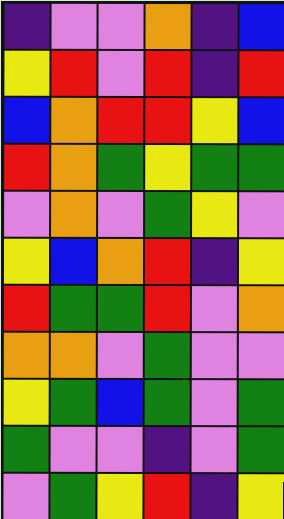[["indigo", "violet", "violet", "orange", "indigo", "blue"], ["yellow", "red", "violet", "red", "indigo", "red"], ["blue", "orange", "red", "red", "yellow", "blue"], ["red", "orange", "green", "yellow", "green", "green"], ["violet", "orange", "violet", "green", "yellow", "violet"], ["yellow", "blue", "orange", "red", "indigo", "yellow"], ["red", "green", "green", "red", "violet", "orange"], ["orange", "orange", "violet", "green", "violet", "violet"], ["yellow", "green", "blue", "green", "violet", "green"], ["green", "violet", "violet", "indigo", "violet", "green"], ["violet", "green", "yellow", "red", "indigo", "yellow"]]